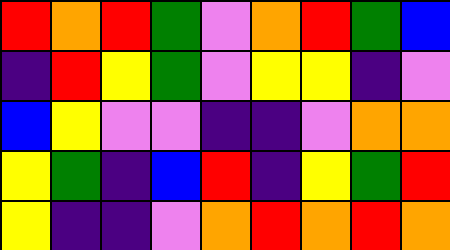[["red", "orange", "red", "green", "violet", "orange", "red", "green", "blue"], ["indigo", "red", "yellow", "green", "violet", "yellow", "yellow", "indigo", "violet"], ["blue", "yellow", "violet", "violet", "indigo", "indigo", "violet", "orange", "orange"], ["yellow", "green", "indigo", "blue", "red", "indigo", "yellow", "green", "red"], ["yellow", "indigo", "indigo", "violet", "orange", "red", "orange", "red", "orange"]]